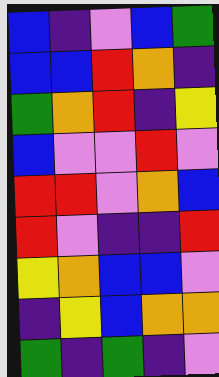[["blue", "indigo", "violet", "blue", "green"], ["blue", "blue", "red", "orange", "indigo"], ["green", "orange", "red", "indigo", "yellow"], ["blue", "violet", "violet", "red", "violet"], ["red", "red", "violet", "orange", "blue"], ["red", "violet", "indigo", "indigo", "red"], ["yellow", "orange", "blue", "blue", "violet"], ["indigo", "yellow", "blue", "orange", "orange"], ["green", "indigo", "green", "indigo", "violet"]]